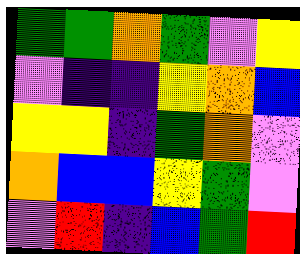[["green", "green", "orange", "green", "violet", "yellow"], ["violet", "indigo", "indigo", "yellow", "orange", "blue"], ["yellow", "yellow", "indigo", "green", "orange", "violet"], ["orange", "blue", "blue", "yellow", "green", "violet"], ["violet", "red", "indigo", "blue", "green", "red"]]